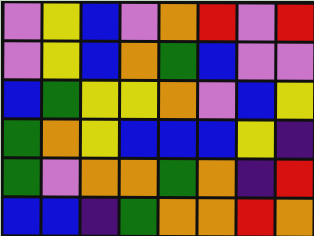[["violet", "yellow", "blue", "violet", "orange", "red", "violet", "red"], ["violet", "yellow", "blue", "orange", "green", "blue", "violet", "violet"], ["blue", "green", "yellow", "yellow", "orange", "violet", "blue", "yellow"], ["green", "orange", "yellow", "blue", "blue", "blue", "yellow", "indigo"], ["green", "violet", "orange", "orange", "green", "orange", "indigo", "red"], ["blue", "blue", "indigo", "green", "orange", "orange", "red", "orange"]]